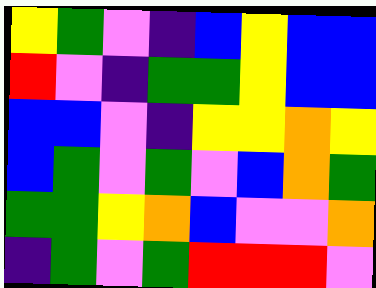[["yellow", "green", "violet", "indigo", "blue", "yellow", "blue", "blue"], ["red", "violet", "indigo", "green", "green", "yellow", "blue", "blue"], ["blue", "blue", "violet", "indigo", "yellow", "yellow", "orange", "yellow"], ["blue", "green", "violet", "green", "violet", "blue", "orange", "green"], ["green", "green", "yellow", "orange", "blue", "violet", "violet", "orange"], ["indigo", "green", "violet", "green", "red", "red", "red", "violet"]]